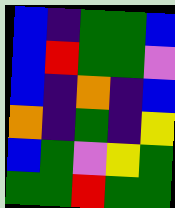[["blue", "indigo", "green", "green", "blue"], ["blue", "red", "green", "green", "violet"], ["blue", "indigo", "orange", "indigo", "blue"], ["orange", "indigo", "green", "indigo", "yellow"], ["blue", "green", "violet", "yellow", "green"], ["green", "green", "red", "green", "green"]]